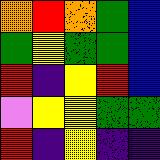[["orange", "red", "orange", "green", "blue"], ["green", "yellow", "green", "green", "blue"], ["red", "indigo", "yellow", "red", "blue"], ["violet", "yellow", "yellow", "green", "green"], ["red", "indigo", "yellow", "indigo", "indigo"]]